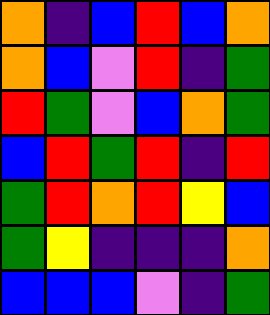[["orange", "indigo", "blue", "red", "blue", "orange"], ["orange", "blue", "violet", "red", "indigo", "green"], ["red", "green", "violet", "blue", "orange", "green"], ["blue", "red", "green", "red", "indigo", "red"], ["green", "red", "orange", "red", "yellow", "blue"], ["green", "yellow", "indigo", "indigo", "indigo", "orange"], ["blue", "blue", "blue", "violet", "indigo", "green"]]